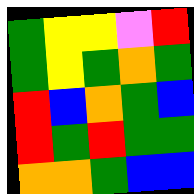[["green", "yellow", "yellow", "violet", "red"], ["green", "yellow", "green", "orange", "green"], ["red", "blue", "orange", "green", "blue"], ["red", "green", "red", "green", "green"], ["orange", "orange", "green", "blue", "blue"]]